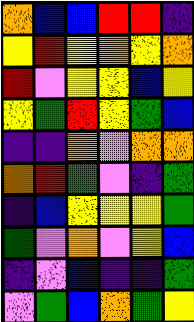[["orange", "blue", "blue", "red", "red", "indigo"], ["yellow", "red", "yellow", "orange", "yellow", "orange"], ["red", "violet", "yellow", "yellow", "blue", "yellow"], ["yellow", "green", "red", "yellow", "green", "blue"], ["indigo", "indigo", "orange", "violet", "orange", "orange"], ["orange", "red", "green", "violet", "indigo", "green"], ["indigo", "blue", "yellow", "yellow", "yellow", "green"], ["green", "violet", "orange", "violet", "yellow", "blue"], ["indigo", "violet", "blue", "indigo", "indigo", "green"], ["violet", "green", "blue", "orange", "green", "yellow"]]